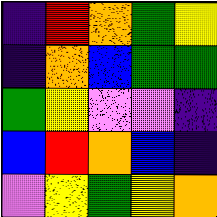[["indigo", "red", "orange", "green", "yellow"], ["indigo", "orange", "blue", "green", "green"], ["green", "yellow", "violet", "violet", "indigo"], ["blue", "red", "orange", "blue", "indigo"], ["violet", "yellow", "green", "yellow", "orange"]]